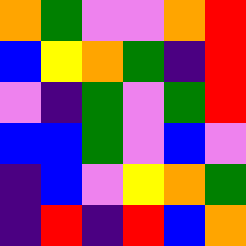[["orange", "green", "violet", "violet", "orange", "red"], ["blue", "yellow", "orange", "green", "indigo", "red"], ["violet", "indigo", "green", "violet", "green", "red"], ["blue", "blue", "green", "violet", "blue", "violet"], ["indigo", "blue", "violet", "yellow", "orange", "green"], ["indigo", "red", "indigo", "red", "blue", "orange"]]